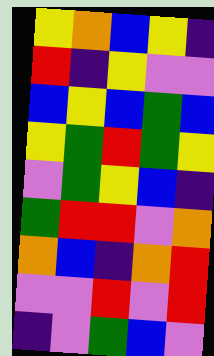[["yellow", "orange", "blue", "yellow", "indigo"], ["red", "indigo", "yellow", "violet", "violet"], ["blue", "yellow", "blue", "green", "blue"], ["yellow", "green", "red", "green", "yellow"], ["violet", "green", "yellow", "blue", "indigo"], ["green", "red", "red", "violet", "orange"], ["orange", "blue", "indigo", "orange", "red"], ["violet", "violet", "red", "violet", "red"], ["indigo", "violet", "green", "blue", "violet"]]